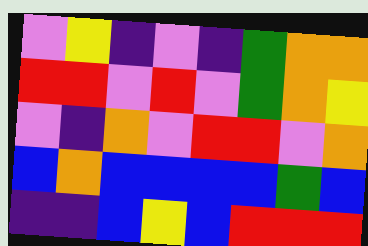[["violet", "yellow", "indigo", "violet", "indigo", "green", "orange", "orange"], ["red", "red", "violet", "red", "violet", "green", "orange", "yellow"], ["violet", "indigo", "orange", "violet", "red", "red", "violet", "orange"], ["blue", "orange", "blue", "blue", "blue", "blue", "green", "blue"], ["indigo", "indigo", "blue", "yellow", "blue", "red", "red", "red"]]